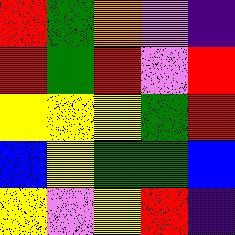[["red", "green", "orange", "violet", "indigo"], ["red", "green", "red", "violet", "red"], ["yellow", "yellow", "yellow", "green", "red"], ["blue", "yellow", "green", "green", "blue"], ["yellow", "violet", "yellow", "red", "indigo"]]